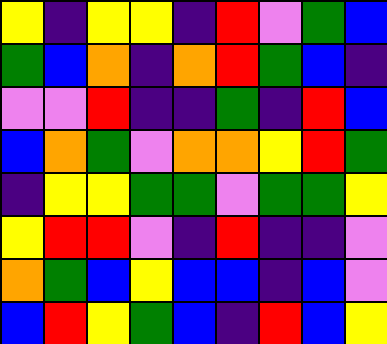[["yellow", "indigo", "yellow", "yellow", "indigo", "red", "violet", "green", "blue"], ["green", "blue", "orange", "indigo", "orange", "red", "green", "blue", "indigo"], ["violet", "violet", "red", "indigo", "indigo", "green", "indigo", "red", "blue"], ["blue", "orange", "green", "violet", "orange", "orange", "yellow", "red", "green"], ["indigo", "yellow", "yellow", "green", "green", "violet", "green", "green", "yellow"], ["yellow", "red", "red", "violet", "indigo", "red", "indigo", "indigo", "violet"], ["orange", "green", "blue", "yellow", "blue", "blue", "indigo", "blue", "violet"], ["blue", "red", "yellow", "green", "blue", "indigo", "red", "blue", "yellow"]]